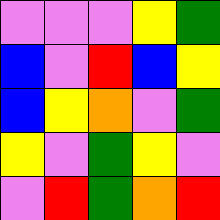[["violet", "violet", "violet", "yellow", "green"], ["blue", "violet", "red", "blue", "yellow"], ["blue", "yellow", "orange", "violet", "green"], ["yellow", "violet", "green", "yellow", "violet"], ["violet", "red", "green", "orange", "red"]]